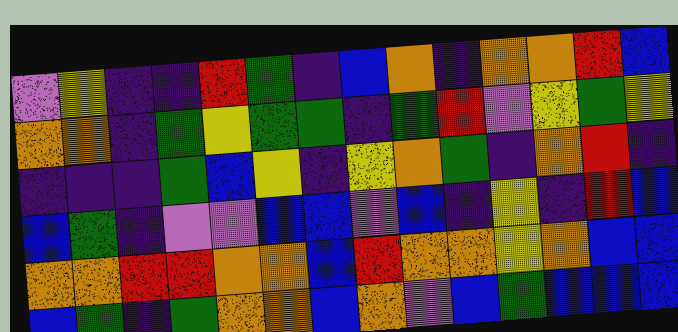[["violet", "yellow", "indigo", "indigo", "red", "green", "indigo", "blue", "orange", "indigo", "orange", "orange", "red", "blue"], ["orange", "orange", "indigo", "green", "yellow", "green", "green", "indigo", "green", "red", "violet", "yellow", "green", "yellow"], ["indigo", "indigo", "indigo", "green", "blue", "yellow", "indigo", "yellow", "orange", "green", "indigo", "orange", "red", "indigo"], ["blue", "green", "indigo", "violet", "violet", "blue", "blue", "violet", "blue", "indigo", "yellow", "indigo", "red", "blue"], ["orange", "orange", "red", "red", "orange", "orange", "blue", "red", "orange", "orange", "yellow", "orange", "blue", "blue"], ["blue", "green", "indigo", "green", "orange", "orange", "blue", "orange", "violet", "blue", "green", "blue", "blue", "blue"]]